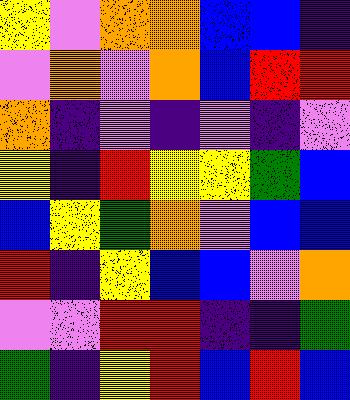[["yellow", "violet", "orange", "orange", "blue", "blue", "indigo"], ["violet", "orange", "violet", "orange", "blue", "red", "red"], ["orange", "indigo", "violet", "indigo", "violet", "indigo", "violet"], ["yellow", "indigo", "red", "yellow", "yellow", "green", "blue"], ["blue", "yellow", "green", "orange", "violet", "blue", "blue"], ["red", "indigo", "yellow", "blue", "blue", "violet", "orange"], ["violet", "violet", "red", "red", "indigo", "indigo", "green"], ["green", "indigo", "yellow", "red", "blue", "red", "blue"]]